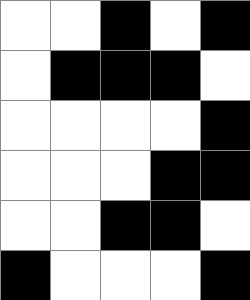[["white", "white", "black", "white", "black"], ["white", "black", "black", "black", "white"], ["white", "white", "white", "white", "black"], ["white", "white", "white", "black", "black"], ["white", "white", "black", "black", "white"], ["black", "white", "white", "white", "black"]]